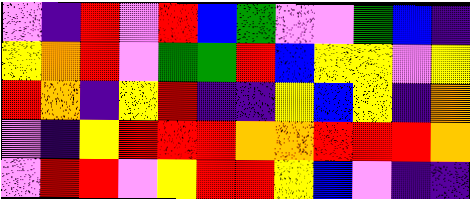[["violet", "indigo", "red", "violet", "red", "blue", "green", "violet", "violet", "green", "blue", "indigo"], ["yellow", "orange", "red", "violet", "green", "green", "red", "blue", "yellow", "yellow", "violet", "yellow"], ["red", "orange", "indigo", "yellow", "red", "indigo", "indigo", "yellow", "blue", "yellow", "indigo", "orange"], ["violet", "indigo", "yellow", "red", "red", "red", "orange", "orange", "red", "red", "red", "orange"], ["violet", "red", "red", "violet", "yellow", "red", "red", "yellow", "blue", "violet", "indigo", "indigo"]]